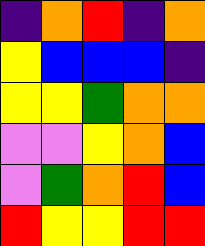[["indigo", "orange", "red", "indigo", "orange"], ["yellow", "blue", "blue", "blue", "indigo"], ["yellow", "yellow", "green", "orange", "orange"], ["violet", "violet", "yellow", "orange", "blue"], ["violet", "green", "orange", "red", "blue"], ["red", "yellow", "yellow", "red", "red"]]